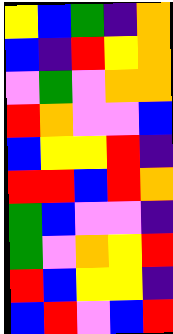[["yellow", "blue", "green", "indigo", "orange"], ["blue", "indigo", "red", "yellow", "orange"], ["violet", "green", "violet", "orange", "orange"], ["red", "orange", "violet", "violet", "blue"], ["blue", "yellow", "yellow", "red", "indigo"], ["red", "red", "blue", "red", "orange"], ["green", "blue", "violet", "violet", "indigo"], ["green", "violet", "orange", "yellow", "red"], ["red", "blue", "yellow", "yellow", "indigo"], ["blue", "red", "violet", "blue", "red"]]